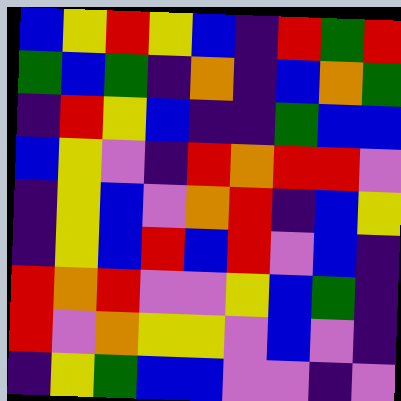[["blue", "yellow", "red", "yellow", "blue", "indigo", "red", "green", "red"], ["green", "blue", "green", "indigo", "orange", "indigo", "blue", "orange", "green"], ["indigo", "red", "yellow", "blue", "indigo", "indigo", "green", "blue", "blue"], ["blue", "yellow", "violet", "indigo", "red", "orange", "red", "red", "violet"], ["indigo", "yellow", "blue", "violet", "orange", "red", "indigo", "blue", "yellow"], ["indigo", "yellow", "blue", "red", "blue", "red", "violet", "blue", "indigo"], ["red", "orange", "red", "violet", "violet", "yellow", "blue", "green", "indigo"], ["red", "violet", "orange", "yellow", "yellow", "violet", "blue", "violet", "indigo"], ["indigo", "yellow", "green", "blue", "blue", "violet", "violet", "indigo", "violet"]]